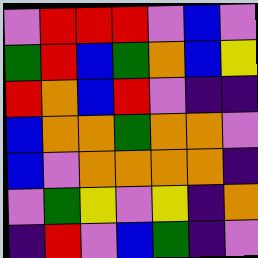[["violet", "red", "red", "red", "violet", "blue", "violet"], ["green", "red", "blue", "green", "orange", "blue", "yellow"], ["red", "orange", "blue", "red", "violet", "indigo", "indigo"], ["blue", "orange", "orange", "green", "orange", "orange", "violet"], ["blue", "violet", "orange", "orange", "orange", "orange", "indigo"], ["violet", "green", "yellow", "violet", "yellow", "indigo", "orange"], ["indigo", "red", "violet", "blue", "green", "indigo", "violet"]]